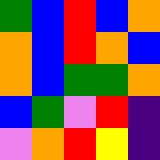[["green", "blue", "red", "blue", "orange"], ["orange", "blue", "red", "orange", "blue"], ["orange", "blue", "green", "green", "orange"], ["blue", "green", "violet", "red", "indigo"], ["violet", "orange", "red", "yellow", "indigo"]]